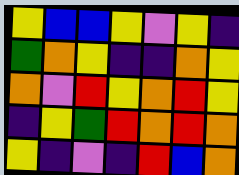[["yellow", "blue", "blue", "yellow", "violet", "yellow", "indigo"], ["green", "orange", "yellow", "indigo", "indigo", "orange", "yellow"], ["orange", "violet", "red", "yellow", "orange", "red", "yellow"], ["indigo", "yellow", "green", "red", "orange", "red", "orange"], ["yellow", "indigo", "violet", "indigo", "red", "blue", "orange"]]